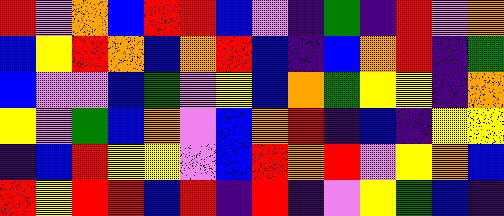[["red", "violet", "orange", "blue", "red", "red", "blue", "violet", "indigo", "green", "indigo", "red", "violet", "orange"], ["blue", "yellow", "red", "orange", "blue", "orange", "red", "blue", "indigo", "blue", "orange", "red", "indigo", "green"], ["blue", "violet", "violet", "blue", "green", "violet", "yellow", "blue", "orange", "green", "yellow", "yellow", "indigo", "orange"], ["yellow", "violet", "green", "blue", "orange", "violet", "blue", "orange", "red", "indigo", "blue", "indigo", "yellow", "yellow"], ["indigo", "blue", "red", "yellow", "yellow", "violet", "blue", "red", "orange", "red", "violet", "yellow", "orange", "blue"], ["red", "yellow", "red", "red", "blue", "red", "indigo", "red", "indigo", "violet", "yellow", "green", "blue", "indigo"]]